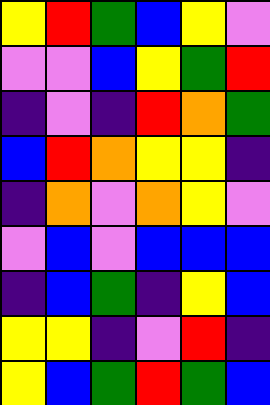[["yellow", "red", "green", "blue", "yellow", "violet"], ["violet", "violet", "blue", "yellow", "green", "red"], ["indigo", "violet", "indigo", "red", "orange", "green"], ["blue", "red", "orange", "yellow", "yellow", "indigo"], ["indigo", "orange", "violet", "orange", "yellow", "violet"], ["violet", "blue", "violet", "blue", "blue", "blue"], ["indigo", "blue", "green", "indigo", "yellow", "blue"], ["yellow", "yellow", "indigo", "violet", "red", "indigo"], ["yellow", "blue", "green", "red", "green", "blue"]]